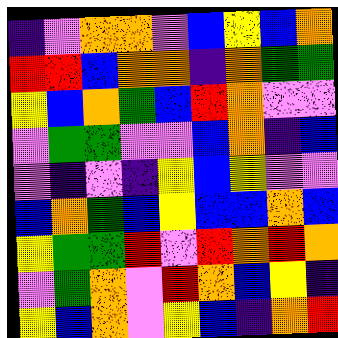[["indigo", "violet", "orange", "orange", "violet", "blue", "yellow", "blue", "orange"], ["red", "red", "blue", "orange", "orange", "indigo", "orange", "green", "green"], ["yellow", "blue", "orange", "green", "blue", "red", "orange", "violet", "violet"], ["violet", "green", "green", "violet", "violet", "blue", "orange", "indigo", "blue"], ["violet", "indigo", "violet", "indigo", "yellow", "blue", "yellow", "violet", "violet"], ["blue", "orange", "green", "blue", "yellow", "blue", "blue", "orange", "blue"], ["yellow", "green", "green", "red", "violet", "red", "orange", "red", "orange"], ["violet", "green", "orange", "violet", "red", "orange", "blue", "yellow", "indigo"], ["yellow", "blue", "orange", "violet", "yellow", "blue", "indigo", "orange", "red"]]